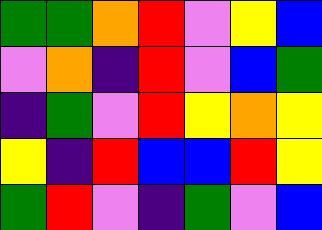[["green", "green", "orange", "red", "violet", "yellow", "blue"], ["violet", "orange", "indigo", "red", "violet", "blue", "green"], ["indigo", "green", "violet", "red", "yellow", "orange", "yellow"], ["yellow", "indigo", "red", "blue", "blue", "red", "yellow"], ["green", "red", "violet", "indigo", "green", "violet", "blue"]]